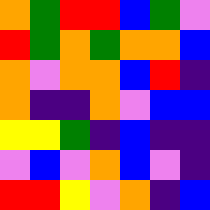[["orange", "green", "red", "red", "blue", "green", "violet"], ["red", "green", "orange", "green", "orange", "orange", "blue"], ["orange", "violet", "orange", "orange", "blue", "red", "indigo"], ["orange", "indigo", "indigo", "orange", "violet", "blue", "blue"], ["yellow", "yellow", "green", "indigo", "blue", "indigo", "indigo"], ["violet", "blue", "violet", "orange", "blue", "violet", "indigo"], ["red", "red", "yellow", "violet", "orange", "indigo", "blue"]]